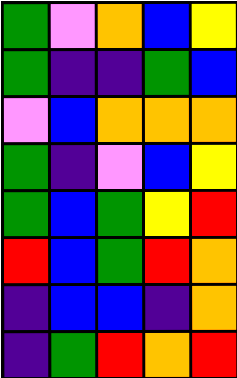[["green", "violet", "orange", "blue", "yellow"], ["green", "indigo", "indigo", "green", "blue"], ["violet", "blue", "orange", "orange", "orange"], ["green", "indigo", "violet", "blue", "yellow"], ["green", "blue", "green", "yellow", "red"], ["red", "blue", "green", "red", "orange"], ["indigo", "blue", "blue", "indigo", "orange"], ["indigo", "green", "red", "orange", "red"]]